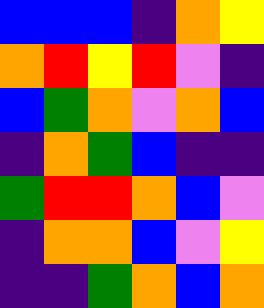[["blue", "blue", "blue", "indigo", "orange", "yellow"], ["orange", "red", "yellow", "red", "violet", "indigo"], ["blue", "green", "orange", "violet", "orange", "blue"], ["indigo", "orange", "green", "blue", "indigo", "indigo"], ["green", "red", "red", "orange", "blue", "violet"], ["indigo", "orange", "orange", "blue", "violet", "yellow"], ["indigo", "indigo", "green", "orange", "blue", "orange"]]